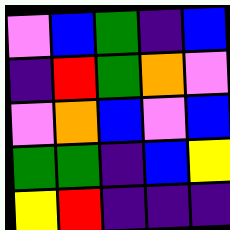[["violet", "blue", "green", "indigo", "blue"], ["indigo", "red", "green", "orange", "violet"], ["violet", "orange", "blue", "violet", "blue"], ["green", "green", "indigo", "blue", "yellow"], ["yellow", "red", "indigo", "indigo", "indigo"]]